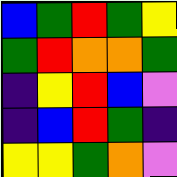[["blue", "green", "red", "green", "yellow"], ["green", "red", "orange", "orange", "green"], ["indigo", "yellow", "red", "blue", "violet"], ["indigo", "blue", "red", "green", "indigo"], ["yellow", "yellow", "green", "orange", "violet"]]